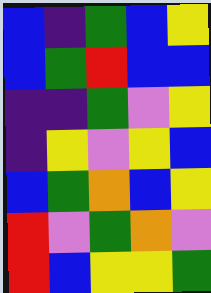[["blue", "indigo", "green", "blue", "yellow"], ["blue", "green", "red", "blue", "blue"], ["indigo", "indigo", "green", "violet", "yellow"], ["indigo", "yellow", "violet", "yellow", "blue"], ["blue", "green", "orange", "blue", "yellow"], ["red", "violet", "green", "orange", "violet"], ["red", "blue", "yellow", "yellow", "green"]]